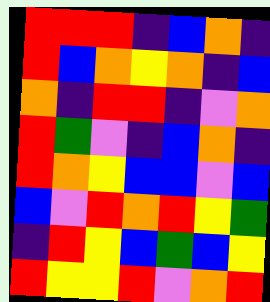[["red", "red", "red", "indigo", "blue", "orange", "indigo"], ["red", "blue", "orange", "yellow", "orange", "indigo", "blue"], ["orange", "indigo", "red", "red", "indigo", "violet", "orange"], ["red", "green", "violet", "indigo", "blue", "orange", "indigo"], ["red", "orange", "yellow", "blue", "blue", "violet", "blue"], ["blue", "violet", "red", "orange", "red", "yellow", "green"], ["indigo", "red", "yellow", "blue", "green", "blue", "yellow"], ["red", "yellow", "yellow", "red", "violet", "orange", "red"]]